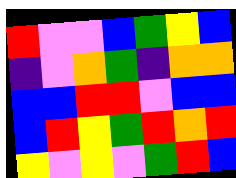[["red", "violet", "violet", "blue", "green", "yellow", "blue"], ["indigo", "violet", "orange", "green", "indigo", "orange", "orange"], ["blue", "blue", "red", "red", "violet", "blue", "blue"], ["blue", "red", "yellow", "green", "red", "orange", "red"], ["yellow", "violet", "yellow", "violet", "green", "red", "blue"]]